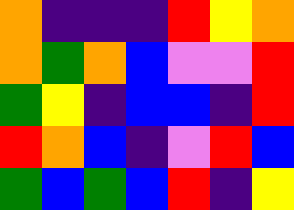[["orange", "indigo", "indigo", "indigo", "red", "yellow", "orange"], ["orange", "green", "orange", "blue", "violet", "violet", "red"], ["green", "yellow", "indigo", "blue", "blue", "indigo", "red"], ["red", "orange", "blue", "indigo", "violet", "red", "blue"], ["green", "blue", "green", "blue", "red", "indigo", "yellow"]]